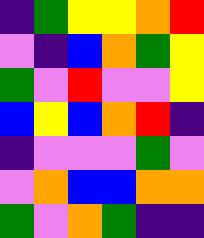[["indigo", "green", "yellow", "yellow", "orange", "red"], ["violet", "indigo", "blue", "orange", "green", "yellow"], ["green", "violet", "red", "violet", "violet", "yellow"], ["blue", "yellow", "blue", "orange", "red", "indigo"], ["indigo", "violet", "violet", "violet", "green", "violet"], ["violet", "orange", "blue", "blue", "orange", "orange"], ["green", "violet", "orange", "green", "indigo", "indigo"]]